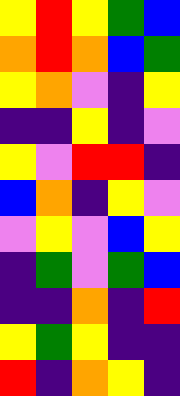[["yellow", "red", "yellow", "green", "blue"], ["orange", "red", "orange", "blue", "green"], ["yellow", "orange", "violet", "indigo", "yellow"], ["indigo", "indigo", "yellow", "indigo", "violet"], ["yellow", "violet", "red", "red", "indigo"], ["blue", "orange", "indigo", "yellow", "violet"], ["violet", "yellow", "violet", "blue", "yellow"], ["indigo", "green", "violet", "green", "blue"], ["indigo", "indigo", "orange", "indigo", "red"], ["yellow", "green", "yellow", "indigo", "indigo"], ["red", "indigo", "orange", "yellow", "indigo"]]